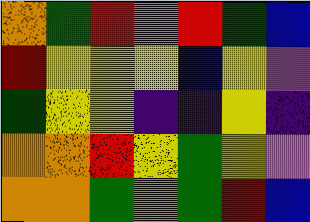[["orange", "green", "red", "violet", "red", "green", "blue"], ["red", "yellow", "yellow", "yellow", "blue", "yellow", "violet"], ["green", "yellow", "yellow", "indigo", "indigo", "yellow", "indigo"], ["orange", "orange", "red", "yellow", "green", "yellow", "violet"], ["orange", "orange", "green", "orange", "green", "red", "blue"]]